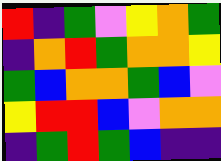[["red", "indigo", "green", "violet", "yellow", "orange", "green"], ["indigo", "orange", "red", "green", "orange", "orange", "yellow"], ["green", "blue", "orange", "orange", "green", "blue", "violet"], ["yellow", "red", "red", "blue", "violet", "orange", "orange"], ["indigo", "green", "red", "green", "blue", "indigo", "indigo"]]